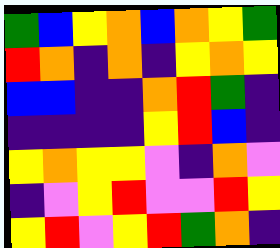[["green", "blue", "yellow", "orange", "blue", "orange", "yellow", "green"], ["red", "orange", "indigo", "orange", "indigo", "yellow", "orange", "yellow"], ["blue", "blue", "indigo", "indigo", "orange", "red", "green", "indigo"], ["indigo", "indigo", "indigo", "indigo", "yellow", "red", "blue", "indigo"], ["yellow", "orange", "yellow", "yellow", "violet", "indigo", "orange", "violet"], ["indigo", "violet", "yellow", "red", "violet", "violet", "red", "yellow"], ["yellow", "red", "violet", "yellow", "red", "green", "orange", "indigo"]]